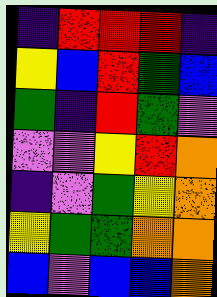[["indigo", "red", "red", "red", "indigo"], ["yellow", "blue", "red", "green", "blue"], ["green", "indigo", "red", "green", "violet"], ["violet", "violet", "yellow", "red", "orange"], ["indigo", "violet", "green", "yellow", "orange"], ["yellow", "green", "green", "orange", "orange"], ["blue", "violet", "blue", "blue", "orange"]]